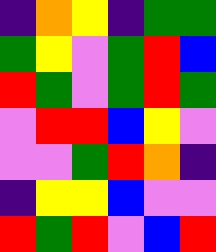[["indigo", "orange", "yellow", "indigo", "green", "green"], ["green", "yellow", "violet", "green", "red", "blue"], ["red", "green", "violet", "green", "red", "green"], ["violet", "red", "red", "blue", "yellow", "violet"], ["violet", "violet", "green", "red", "orange", "indigo"], ["indigo", "yellow", "yellow", "blue", "violet", "violet"], ["red", "green", "red", "violet", "blue", "red"]]